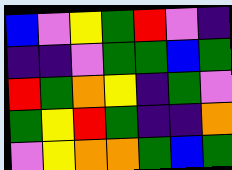[["blue", "violet", "yellow", "green", "red", "violet", "indigo"], ["indigo", "indigo", "violet", "green", "green", "blue", "green"], ["red", "green", "orange", "yellow", "indigo", "green", "violet"], ["green", "yellow", "red", "green", "indigo", "indigo", "orange"], ["violet", "yellow", "orange", "orange", "green", "blue", "green"]]